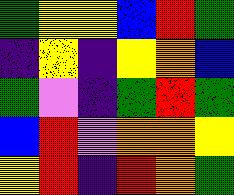[["green", "yellow", "yellow", "blue", "red", "green"], ["indigo", "yellow", "indigo", "yellow", "orange", "blue"], ["green", "violet", "indigo", "green", "red", "green"], ["blue", "red", "violet", "orange", "orange", "yellow"], ["yellow", "red", "indigo", "red", "orange", "green"]]